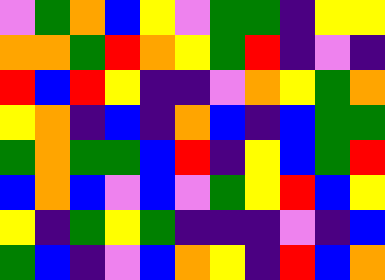[["violet", "green", "orange", "blue", "yellow", "violet", "green", "green", "indigo", "yellow", "yellow"], ["orange", "orange", "green", "red", "orange", "yellow", "green", "red", "indigo", "violet", "indigo"], ["red", "blue", "red", "yellow", "indigo", "indigo", "violet", "orange", "yellow", "green", "orange"], ["yellow", "orange", "indigo", "blue", "indigo", "orange", "blue", "indigo", "blue", "green", "green"], ["green", "orange", "green", "green", "blue", "red", "indigo", "yellow", "blue", "green", "red"], ["blue", "orange", "blue", "violet", "blue", "violet", "green", "yellow", "red", "blue", "yellow"], ["yellow", "indigo", "green", "yellow", "green", "indigo", "indigo", "indigo", "violet", "indigo", "blue"], ["green", "blue", "indigo", "violet", "blue", "orange", "yellow", "indigo", "red", "blue", "orange"]]